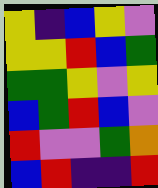[["yellow", "indigo", "blue", "yellow", "violet"], ["yellow", "yellow", "red", "blue", "green"], ["green", "green", "yellow", "violet", "yellow"], ["blue", "green", "red", "blue", "violet"], ["red", "violet", "violet", "green", "orange"], ["blue", "red", "indigo", "indigo", "red"]]